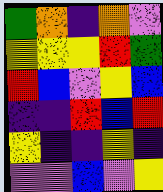[["green", "orange", "indigo", "orange", "violet"], ["yellow", "yellow", "yellow", "red", "green"], ["red", "blue", "violet", "yellow", "blue"], ["indigo", "indigo", "red", "blue", "red"], ["yellow", "indigo", "indigo", "yellow", "indigo"], ["violet", "violet", "blue", "violet", "yellow"]]